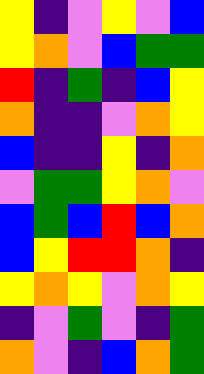[["yellow", "indigo", "violet", "yellow", "violet", "blue"], ["yellow", "orange", "violet", "blue", "green", "green"], ["red", "indigo", "green", "indigo", "blue", "yellow"], ["orange", "indigo", "indigo", "violet", "orange", "yellow"], ["blue", "indigo", "indigo", "yellow", "indigo", "orange"], ["violet", "green", "green", "yellow", "orange", "violet"], ["blue", "green", "blue", "red", "blue", "orange"], ["blue", "yellow", "red", "red", "orange", "indigo"], ["yellow", "orange", "yellow", "violet", "orange", "yellow"], ["indigo", "violet", "green", "violet", "indigo", "green"], ["orange", "violet", "indigo", "blue", "orange", "green"]]